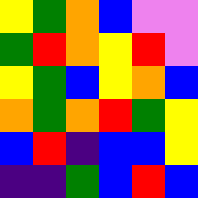[["yellow", "green", "orange", "blue", "violet", "violet"], ["green", "red", "orange", "yellow", "red", "violet"], ["yellow", "green", "blue", "yellow", "orange", "blue"], ["orange", "green", "orange", "red", "green", "yellow"], ["blue", "red", "indigo", "blue", "blue", "yellow"], ["indigo", "indigo", "green", "blue", "red", "blue"]]